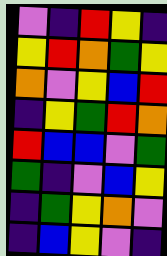[["violet", "indigo", "red", "yellow", "indigo"], ["yellow", "red", "orange", "green", "yellow"], ["orange", "violet", "yellow", "blue", "red"], ["indigo", "yellow", "green", "red", "orange"], ["red", "blue", "blue", "violet", "green"], ["green", "indigo", "violet", "blue", "yellow"], ["indigo", "green", "yellow", "orange", "violet"], ["indigo", "blue", "yellow", "violet", "indigo"]]